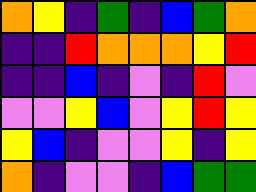[["orange", "yellow", "indigo", "green", "indigo", "blue", "green", "orange"], ["indigo", "indigo", "red", "orange", "orange", "orange", "yellow", "red"], ["indigo", "indigo", "blue", "indigo", "violet", "indigo", "red", "violet"], ["violet", "violet", "yellow", "blue", "violet", "yellow", "red", "yellow"], ["yellow", "blue", "indigo", "violet", "violet", "yellow", "indigo", "yellow"], ["orange", "indigo", "violet", "violet", "indigo", "blue", "green", "green"]]